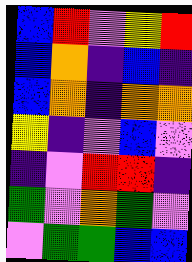[["blue", "red", "violet", "yellow", "red"], ["blue", "orange", "indigo", "blue", "indigo"], ["blue", "orange", "indigo", "orange", "orange"], ["yellow", "indigo", "violet", "blue", "violet"], ["indigo", "violet", "red", "red", "indigo"], ["green", "violet", "orange", "green", "violet"], ["violet", "green", "green", "blue", "blue"]]